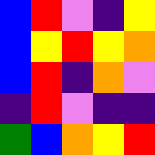[["blue", "red", "violet", "indigo", "yellow"], ["blue", "yellow", "red", "yellow", "orange"], ["blue", "red", "indigo", "orange", "violet"], ["indigo", "red", "violet", "indigo", "indigo"], ["green", "blue", "orange", "yellow", "red"]]